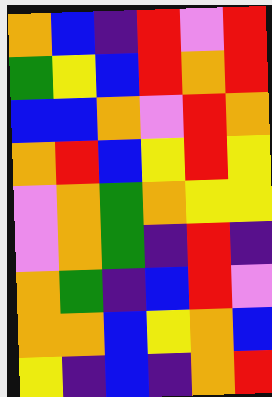[["orange", "blue", "indigo", "red", "violet", "red"], ["green", "yellow", "blue", "red", "orange", "red"], ["blue", "blue", "orange", "violet", "red", "orange"], ["orange", "red", "blue", "yellow", "red", "yellow"], ["violet", "orange", "green", "orange", "yellow", "yellow"], ["violet", "orange", "green", "indigo", "red", "indigo"], ["orange", "green", "indigo", "blue", "red", "violet"], ["orange", "orange", "blue", "yellow", "orange", "blue"], ["yellow", "indigo", "blue", "indigo", "orange", "red"]]